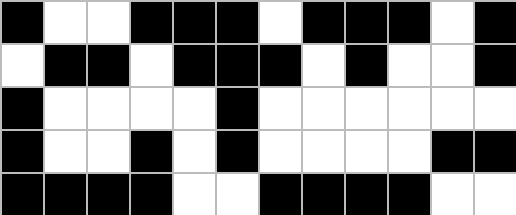[["black", "white", "white", "black", "black", "black", "white", "black", "black", "black", "white", "black"], ["white", "black", "black", "white", "black", "black", "black", "white", "black", "white", "white", "black"], ["black", "white", "white", "white", "white", "black", "white", "white", "white", "white", "white", "white"], ["black", "white", "white", "black", "white", "black", "white", "white", "white", "white", "black", "black"], ["black", "black", "black", "black", "white", "white", "black", "black", "black", "black", "white", "white"]]